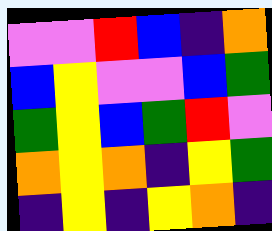[["violet", "violet", "red", "blue", "indigo", "orange"], ["blue", "yellow", "violet", "violet", "blue", "green"], ["green", "yellow", "blue", "green", "red", "violet"], ["orange", "yellow", "orange", "indigo", "yellow", "green"], ["indigo", "yellow", "indigo", "yellow", "orange", "indigo"]]